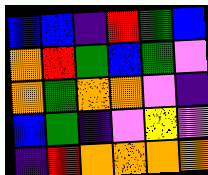[["blue", "blue", "indigo", "red", "green", "blue"], ["orange", "red", "green", "blue", "green", "violet"], ["orange", "green", "orange", "orange", "violet", "indigo"], ["blue", "green", "indigo", "violet", "yellow", "violet"], ["indigo", "red", "orange", "orange", "orange", "orange"]]